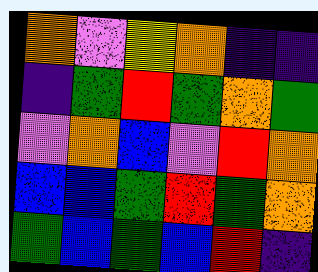[["orange", "violet", "yellow", "orange", "indigo", "indigo"], ["indigo", "green", "red", "green", "orange", "green"], ["violet", "orange", "blue", "violet", "red", "orange"], ["blue", "blue", "green", "red", "green", "orange"], ["green", "blue", "green", "blue", "red", "indigo"]]